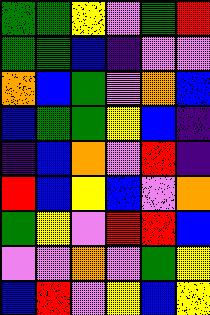[["green", "green", "yellow", "violet", "green", "red"], ["green", "green", "blue", "indigo", "violet", "violet"], ["orange", "blue", "green", "violet", "orange", "blue"], ["blue", "green", "green", "yellow", "blue", "indigo"], ["indigo", "blue", "orange", "violet", "red", "indigo"], ["red", "blue", "yellow", "blue", "violet", "orange"], ["green", "yellow", "violet", "red", "red", "blue"], ["violet", "violet", "orange", "violet", "green", "yellow"], ["blue", "red", "violet", "yellow", "blue", "yellow"]]